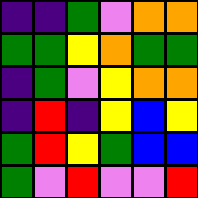[["indigo", "indigo", "green", "violet", "orange", "orange"], ["green", "green", "yellow", "orange", "green", "green"], ["indigo", "green", "violet", "yellow", "orange", "orange"], ["indigo", "red", "indigo", "yellow", "blue", "yellow"], ["green", "red", "yellow", "green", "blue", "blue"], ["green", "violet", "red", "violet", "violet", "red"]]